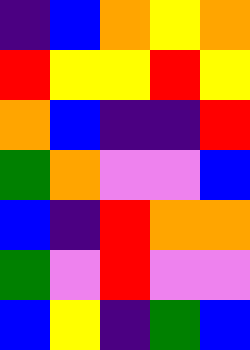[["indigo", "blue", "orange", "yellow", "orange"], ["red", "yellow", "yellow", "red", "yellow"], ["orange", "blue", "indigo", "indigo", "red"], ["green", "orange", "violet", "violet", "blue"], ["blue", "indigo", "red", "orange", "orange"], ["green", "violet", "red", "violet", "violet"], ["blue", "yellow", "indigo", "green", "blue"]]